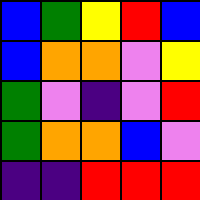[["blue", "green", "yellow", "red", "blue"], ["blue", "orange", "orange", "violet", "yellow"], ["green", "violet", "indigo", "violet", "red"], ["green", "orange", "orange", "blue", "violet"], ["indigo", "indigo", "red", "red", "red"]]